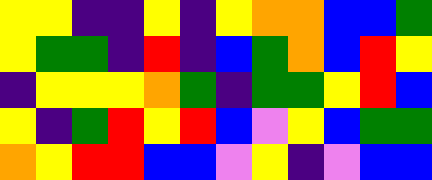[["yellow", "yellow", "indigo", "indigo", "yellow", "indigo", "yellow", "orange", "orange", "blue", "blue", "green"], ["yellow", "green", "green", "indigo", "red", "indigo", "blue", "green", "orange", "blue", "red", "yellow"], ["indigo", "yellow", "yellow", "yellow", "orange", "green", "indigo", "green", "green", "yellow", "red", "blue"], ["yellow", "indigo", "green", "red", "yellow", "red", "blue", "violet", "yellow", "blue", "green", "green"], ["orange", "yellow", "red", "red", "blue", "blue", "violet", "yellow", "indigo", "violet", "blue", "blue"]]